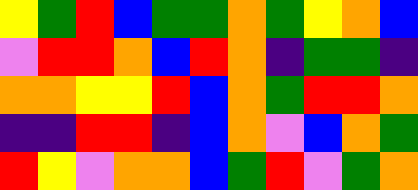[["yellow", "green", "red", "blue", "green", "green", "orange", "green", "yellow", "orange", "blue"], ["violet", "red", "red", "orange", "blue", "red", "orange", "indigo", "green", "green", "indigo"], ["orange", "orange", "yellow", "yellow", "red", "blue", "orange", "green", "red", "red", "orange"], ["indigo", "indigo", "red", "red", "indigo", "blue", "orange", "violet", "blue", "orange", "green"], ["red", "yellow", "violet", "orange", "orange", "blue", "green", "red", "violet", "green", "orange"]]